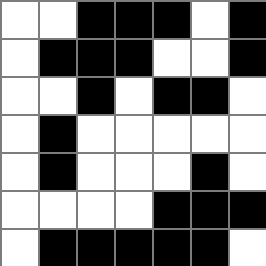[["white", "white", "black", "black", "black", "white", "black"], ["white", "black", "black", "black", "white", "white", "black"], ["white", "white", "black", "white", "black", "black", "white"], ["white", "black", "white", "white", "white", "white", "white"], ["white", "black", "white", "white", "white", "black", "white"], ["white", "white", "white", "white", "black", "black", "black"], ["white", "black", "black", "black", "black", "black", "white"]]